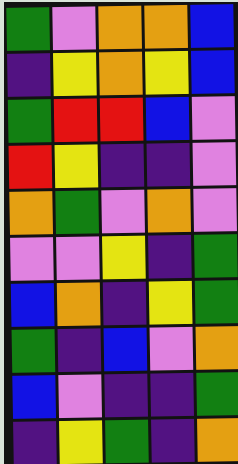[["green", "violet", "orange", "orange", "blue"], ["indigo", "yellow", "orange", "yellow", "blue"], ["green", "red", "red", "blue", "violet"], ["red", "yellow", "indigo", "indigo", "violet"], ["orange", "green", "violet", "orange", "violet"], ["violet", "violet", "yellow", "indigo", "green"], ["blue", "orange", "indigo", "yellow", "green"], ["green", "indigo", "blue", "violet", "orange"], ["blue", "violet", "indigo", "indigo", "green"], ["indigo", "yellow", "green", "indigo", "orange"]]